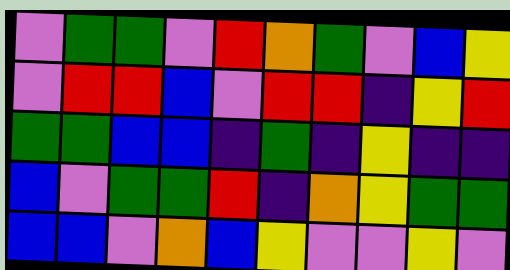[["violet", "green", "green", "violet", "red", "orange", "green", "violet", "blue", "yellow"], ["violet", "red", "red", "blue", "violet", "red", "red", "indigo", "yellow", "red"], ["green", "green", "blue", "blue", "indigo", "green", "indigo", "yellow", "indigo", "indigo"], ["blue", "violet", "green", "green", "red", "indigo", "orange", "yellow", "green", "green"], ["blue", "blue", "violet", "orange", "blue", "yellow", "violet", "violet", "yellow", "violet"]]